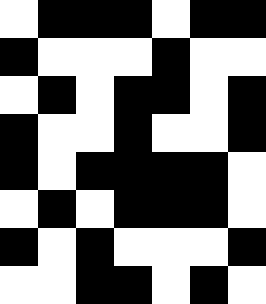[["white", "black", "black", "black", "white", "black", "black"], ["black", "white", "white", "white", "black", "white", "white"], ["white", "black", "white", "black", "black", "white", "black"], ["black", "white", "white", "black", "white", "white", "black"], ["black", "white", "black", "black", "black", "black", "white"], ["white", "black", "white", "black", "black", "black", "white"], ["black", "white", "black", "white", "white", "white", "black"], ["white", "white", "black", "black", "white", "black", "white"]]